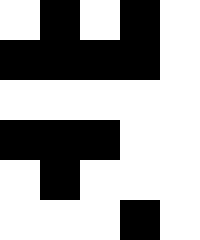[["white", "black", "white", "black", "white"], ["black", "black", "black", "black", "white"], ["white", "white", "white", "white", "white"], ["black", "black", "black", "white", "white"], ["white", "black", "white", "white", "white"], ["white", "white", "white", "black", "white"]]